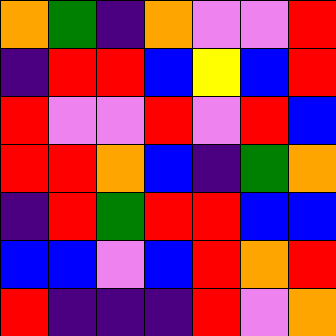[["orange", "green", "indigo", "orange", "violet", "violet", "red"], ["indigo", "red", "red", "blue", "yellow", "blue", "red"], ["red", "violet", "violet", "red", "violet", "red", "blue"], ["red", "red", "orange", "blue", "indigo", "green", "orange"], ["indigo", "red", "green", "red", "red", "blue", "blue"], ["blue", "blue", "violet", "blue", "red", "orange", "red"], ["red", "indigo", "indigo", "indigo", "red", "violet", "orange"]]